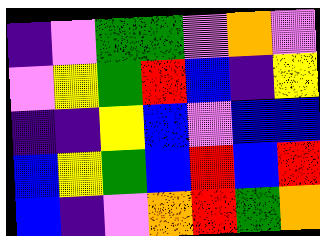[["indigo", "violet", "green", "green", "violet", "orange", "violet"], ["violet", "yellow", "green", "red", "blue", "indigo", "yellow"], ["indigo", "indigo", "yellow", "blue", "violet", "blue", "blue"], ["blue", "yellow", "green", "blue", "red", "blue", "red"], ["blue", "indigo", "violet", "orange", "red", "green", "orange"]]